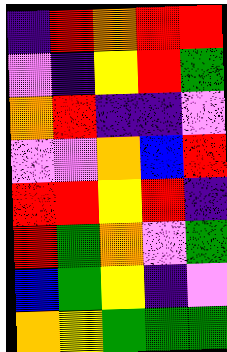[["indigo", "red", "orange", "red", "red"], ["violet", "indigo", "yellow", "red", "green"], ["orange", "red", "indigo", "indigo", "violet"], ["violet", "violet", "orange", "blue", "red"], ["red", "red", "yellow", "red", "indigo"], ["red", "green", "orange", "violet", "green"], ["blue", "green", "yellow", "indigo", "violet"], ["orange", "yellow", "green", "green", "green"]]